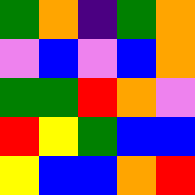[["green", "orange", "indigo", "green", "orange"], ["violet", "blue", "violet", "blue", "orange"], ["green", "green", "red", "orange", "violet"], ["red", "yellow", "green", "blue", "blue"], ["yellow", "blue", "blue", "orange", "red"]]